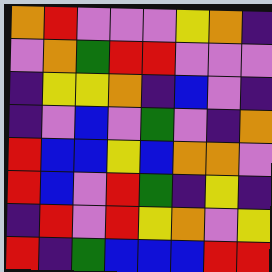[["orange", "red", "violet", "violet", "violet", "yellow", "orange", "indigo"], ["violet", "orange", "green", "red", "red", "violet", "violet", "violet"], ["indigo", "yellow", "yellow", "orange", "indigo", "blue", "violet", "indigo"], ["indigo", "violet", "blue", "violet", "green", "violet", "indigo", "orange"], ["red", "blue", "blue", "yellow", "blue", "orange", "orange", "violet"], ["red", "blue", "violet", "red", "green", "indigo", "yellow", "indigo"], ["indigo", "red", "violet", "red", "yellow", "orange", "violet", "yellow"], ["red", "indigo", "green", "blue", "blue", "blue", "red", "red"]]